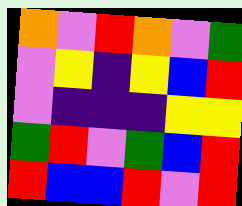[["orange", "violet", "red", "orange", "violet", "green"], ["violet", "yellow", "indigo", "yellow", "blue", "red"], ["violet", "indigo", "indigo", "indigo", "yellow", "yellow"], ["green", "red", "violet", "green", "blue", "red"], ["red", "blue", "blue", "red", "violet", "red"]]